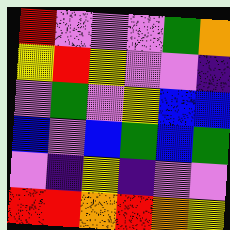[["red", "violet", "violet", "violet", "green", "orange"], ["yellow", "red", "yellow", "violet", "violet", "indigo"], ["violet", "green", "violet", "yellow", "blue", "blue"], ["blue", "violet", "blue", "green", "blue", "green"], ["violet", "indigo", "yellow", "indigo", "violet", "violet"], ["red", "red", "orange", "red", "orange", "yellow"]]